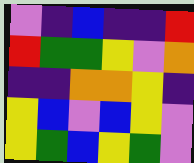[["violet", "indigo", "blue", "indigo", "indigo", "red"], ["red", "green", "green", "yellow", "violet", "orange"], ["indigo", "indigo", "orange", "orange", "yellow", "indigo"], ["yellow", "blue", "violet", "blue", "yellow", "violet"], ["yellow", "green", "blue", "yellow", "green", "violet"]]